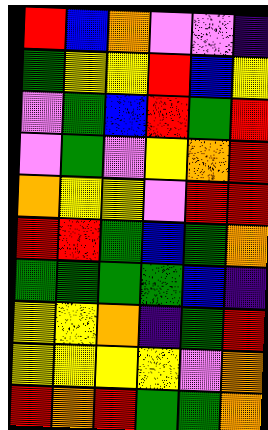[["red", "blue", "orange", "violet", "violet", "indigo"], ["green", "yellow", "yellow", "red", "blue", "yellow"], ["violet", "green", "blue", "red", "green", "red"], ["violet", "green", "violet", "yellow", "orange", "red"], ["orange", "yellow", "yellow", "violet", "red", "red"], ["red", "red", "green", "blue", "green", "orange"], ["green", "green", "green", "green", "blue", "indigo"], ["yellow", "yellow", "orange", "indigo", "green", "red"], ["yellow", "yellow", "yellow", "yellow", "violet", "orange"], ["red", "orange", "red", "green", "green", "orange"]]